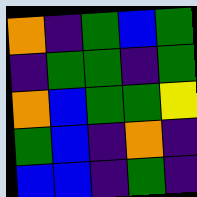[["orange", "indigo", "green", "blue", "green"], ["indigo", "green", "green", "indigo", "green"], ["orange", "blue", "green", "green", "yellow"], ["green", "blue", "indigo", "orange", "indigo"], ["blue", "blue", "indigo", "green", "indigo"]]